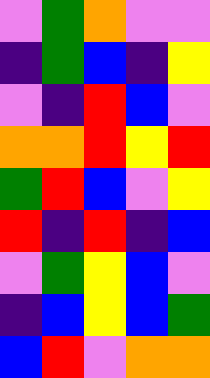[["violet", "green", "orange", "violet", "violet"], ["indigo", "green", "blue", "indigo", "yellow"], ["violet", "indigo", "red", "blue", "violet"], ["orange", "orange", "red", "yellow", "red"], ["green", "red", "blue", "violet", "yellow"], ["red", "indigo", "red", "indigo", "blue"], ["violet", "green", "yellow", "blue", "violet"], ["indigo", "blue", "yellow", "blue", "green"], ["blue", "red", "violet", "orange", "orange"]]